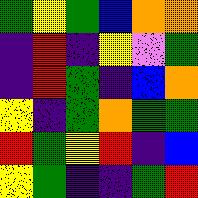[["green", "yellow", "green", "blue", "orange", "orange"], ["indigo", "red", "indigo", "yellow", "violet", "green"], ["indigo", "red", "green", "indigo", "blue", "orange"], ["yellow", "indigo", "green", "orange", "green", "green"], ["red", "green", "yellow", "red", "indigo", "blue"], ["yellow", "green", "indigo", "indigo", "green", "red"]]